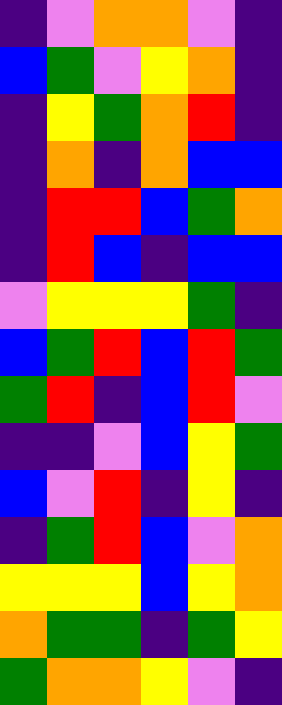[["indigo", "violet", "orange", "orange", "violet", "indigo"], ["blue", "green", "violet", "yellow", "orange", "indigo"], ["indigo", "yellow", "green", "orange", "red", "indigo"], ["indigo", "orange", "indigo", "orange", "blue", "blue"], ["indigo", "red", "red", "blue", "green", "orange"], ["indigo", "red", "blue", "indigo", "blue", "blue"], ["violet", "yellow", "yellow", "yellow", "green", "indigo"], ["blue", "green", "red", "blue", "red", "green"], ["green", "red", "indigo", "blue", "red", "violet"], ["indigo", "indigo", "violet", "blue", "yellow", "green"], ["blue", "violet", "red", "indigo", "yellow", "indigo"], ["indigo", "green", "red", "blue", "violet", "orange"], ["yellow", "yellow", "yellow", "blue", "yellow", "orange"], ["orange", "green", "green", "indigo", "green", "yellow"], ["green", "orange", "orange", "yellow", "violet", "indigo"]]